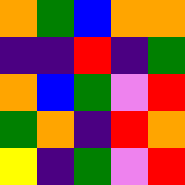[["orange", "green", "blue", "orange", "orange"], ["indigo", "indigo", "red", "indigo", "green"], ["orange", "blue", "green", "violet", "red"], ["green", "orange", "indigo", "red", "orange"], ["yellow", "indigo", "green", "violet", "red"]]